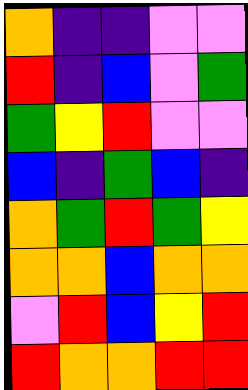[["orange", "indigo", "indigo", "violet", "violet"], ["red", "indigo", "blue", "violet", "green"], ["green", "yellow", "red", "violet", "violet"], ["blue", "indigo", "green", "blue", "indigo"], ["orange", "green", "red", "green", "yellow"], ["orange", "orange", "blue", "orange", "orange"], ["violet", "red", "blue", "yellow", "red"], ["red", "orange", "orange", "red", "red"]]